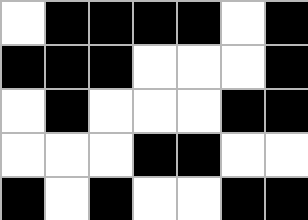[["white", "black", "black", "black", "black", "white", "black"], ["black", "black", "black", "white", "white", "white", "black"], ["white", "black", "white", "white", "white", "black", "black"], ["white", "white", "white", "black", "black", "white", "white"], ["black", "white", "black", "white", "white", "black", "black"]]